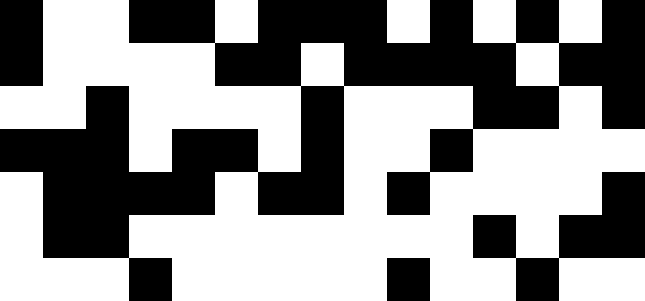[["black", "white", "white", "black", "black", "white", "black", "black", "black", "white", "black", "white", "black", "white", "black"], ["black", "white", "white", "white", "white", "black", "black", "white", "black", "black", "black", "black", "white", "black", "black"], ["white", "white", "black", "white", "white", "white", "white", "black", "white", "white", "white", "black", "black", "white", "black"], ["black", "black", "black", "white", "black", "black", "white", "black", "white", "white", "black", "white", "white", "white", "white"], ["white", "black", "black", "black", "black", "white", "black", "black", "white", "black", "white", "white", "white", "white", "black"], ["white", "black", "black", "white", "white", "white", "white", "white", "white", "white", "white", "black", "white", "black", "black"], ["white", "white", "white", "black", "white", "white", "white", "white", "white", "black", "white", "white", "black", "white", "white"]]